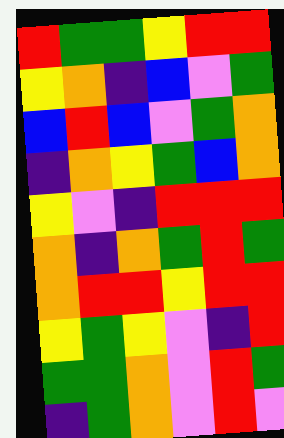[["red", "green", "green", "yellow", "red", "red"], ["yellow", "orange", "indigo", "blue", "violet", "green"], ["blue", "red", "blue", "violet", "green", "orange"], ["indigo", "orange", "yellow", "green", "blue", "orange"], ["yellow", "violet", "indigo", "red", "red", "red"], ["orange", "indigo", "orange", "green", "red", "green"], ["orange", "red", "red", "yellow", "red", "red"], ["yellow", "green", "yellow", "violet", "indigo", "red"], ["green", "green", "orange", "violet", "red", "green"], ["indigo", "green", "orange", "violet", "red", "violet"]]